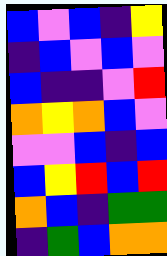[["blue", "violet", "blue", "indigo", "yellow"], ["indigo", "blue", "violet", "blue", "violet"], ["blue", "indigo", "indigo", "violet", "red"], ["orange", "yellow", "orange", "blue", "violet"], ["violet", "violet", "blue", "indigo", "blue"], ["blue", "yellow", "red", "blue", "red"], ["orange", "blue", "indigo", "green", "green"], ["indigo", "green", "blue", "orange", "orange"]]